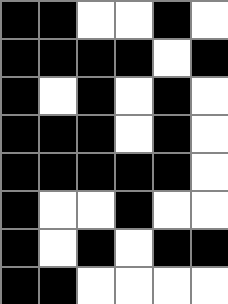[["black", "black", "white", "white", "black", "white"], ["black", "black", "black", "black", "white", "black"], ["black", "white", "black", "white", "black", "white"], ["black", "black", "black", "white", "black", "white"], ["black", "black", "black", "black", "black", "white"], ["black", "white", "white", "black", "white", "white"], ["black", "white", "black", "white", "black", "black"], ["black", "black", "white", "white", "white", "white"]]